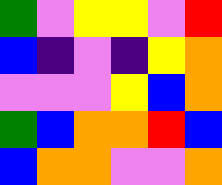[["green", "violet", "yellow", "yellow", "violet", "red"], ["blue", "indigo", "violet", "indigo", "yellow", "orange"], ["violet", "violet", "violet", "yellow", "blue", "orange"], ["green", "blue", "orange", "orange", "red", "blue"], ["blue", "orange", "orange", "violet", "violet", "orange"]]